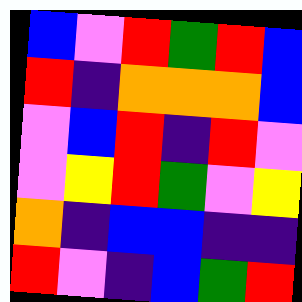[["blue", "violet", "red", "green", "red", "blue"], ["red", "indigo", "orange", "orange", "orange", "blue"], ["violet", "blue", "red", "indigo", "red", "violet"], ["violet", "yellow", "red", "green", "violet", "yellow"], ["orange", "indigo", "blue", "blue", "indigo", "indigo"], ["red", "violet", "indigo", "blue", "green", "red"]]